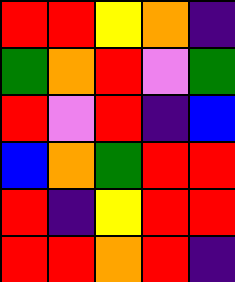[["red", "red", "yellow", "orange", "indigo"], ["green", "orange", "red", "violet", "green"], ["red", "violet", "red", "indigo", "blue"], ["blue", "orange", "green", "red", "red"], ["red", "indigo", "yellow", "red", "red"], ["red", "red", "orange", "red", "indigo"]]